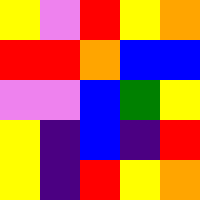[["yellow", "violet", "red", "yellow", "orange"], ["red", "red", "orange", "blue", "blue"], ["violet", "violet", "blue", "green", "yellow"], ["yellow", "indigo", "blue", "indigo", "red"], ["yellow", "indigo", "red", "yellow", "orange"]]